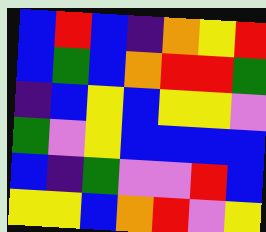[["blue", "red", "blue", "indigo", "orange", "yellow", "red"], ["blue", "green", "blue", "orange", "red", "red", "green"], ["indigo", "blue", "yellow", "blue", "yellow", "yellow", "violet"], ["green", "violet", "yellow", "blue", "blue", "blue", "blue"], ["blue", "indigo", "green", "violet", "violet", "red", "blue"], ["yellow", "yellow", "blue", "orange", "red", "violet", "yellow"]]